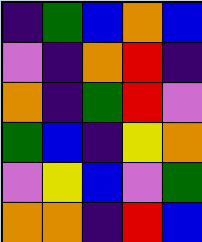[["indigo", "green", "blue", "orange", "blue"], ["violet", "indigo", "orange", "red", "indigo"], ["orange", "indigo", "green", "red", "violet"], ["green", "blue", "indigo", "yellow", "orange"], ["violet", "yellow", "blue", "violet", "green"], ["orange", "orange", "indigo", "red", "blue"]]